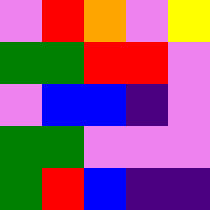[["violet", "red", "orange", "violet", "yellow"], ["green", "green", "red", "red", "violet"], ["violet", "blue", "blue", "indigo", "violet"], ["green", "green", "violet", "violet", "violet"], ["green", "red", "blue", "indigo", "indigo"]]